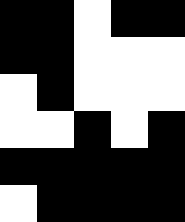[["black", "black", "white", "black", "black"], ["black", "black", "white", "white", "white"], ["white", "black", "white", "white", "white"], ["white", "white", "black", "white", "black"], ["black", "black", "black", "black", "black"], ["white", "black", "black", "black", "black"]]